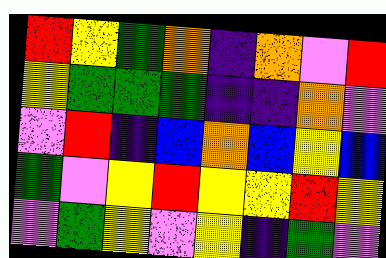[["red", "yellow", "green", "orange", "indigo", "orange", "violet", "red"], ["yellow", "green", "green", "green", "indigo", "indigo", "orange", "violet"], ["violet", "red", "indigo", "blue", "orange", "blue", "yellow", "blue"], ["green", "violet", "yellow", "red", "yellow", "yellow", "red", "yellow"], ["violet", "green", "yellow", "violet", "yellow", "indigo", "green", "violet"]]